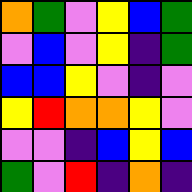[["orange", "green", "violet", "yellow", "blue", "green"], ["violet", "blue", "violet", "yellow", "indigo", "green"], ["blue", "blue", "yellow", "violet", "indigo", "violet"], ["yellow", "red", "orange", "orange", "yellow", "violet"], ["violet", "violet", "indigo", "blue", "yellow", "blue"], ["green", "violet", "red", "indigo", "orange", "indigo"]]